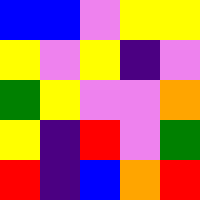[["blue", "blue", "violet", "yellow", "yellow"], ["yellow", "violet", "yellow", "indigo", "violet"], ["green", "yellow", "violet", "violet", "orange"], ["yellow", "indigo", "red", "violet", "green"], ["red", "indigo", "blue", "orange", "red"]]